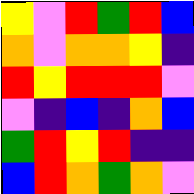[["yellow", "violet", "red", "green", "red", "blue"], ["orange", "violet", "orange", "orange", "yellow", "indigo"], ["red", "yellow", "red", "red", "red", "violet"], ["violet", "indigo", "blue", "indigo", "orange", "blue"], ["green", "red", "yellow", "red", "indigo", "indigo"], ["blue", "red", "orange", "green", "orange", "violet"]]